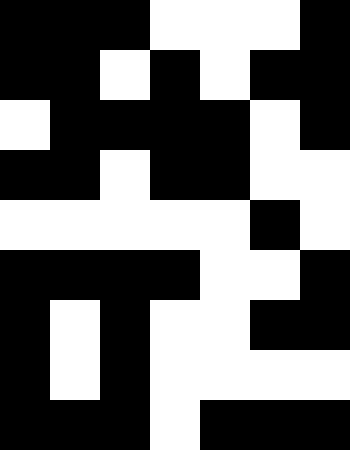[["black", "black", "black", "white", "white", "white", "black"], ["black", "black", "white", "black", "white", "black", "black"], ["white", "black", "black", "black", "black", "white", "black"], ["black", "black", "white", "black", "black", "white", "white"], ["white", "white", "white", "white", "white", "black", "white"], ["black", "black", "black", "black", "white", "white", "black"], ["black", "white", "black", "white", "white", "black", "black"], ["black", "white", "black", "white", "white", "white", "white"], ["black", "black", "black", "white", "black", "black", "black"]]